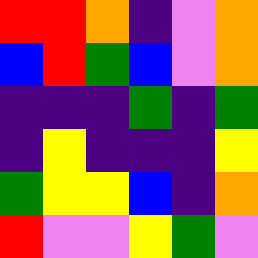[["red", "red", "orange", "indigo", "violet", "orange"], ["blue", "red", "green", "blue", "violet", "orange"], ["indigo", "indigo", "indigo", "green", "indigo", "green"], ["indigo", "yellow", "indigo", "indigo", "indigo", "yellow"], ["green", "yellow", "yellow", "blue", "indigo", "orange"], ["red", "violet", "violet", "yellow", "green", "violet"]]